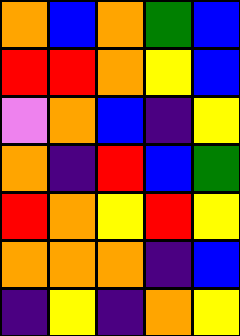[["orange", "blue", "orange", "green", "blue"], ["red", "red", "orange", "yellow", "blue"], ["violet", "orange", "blue", "indigo", "yellow"], ["orange", "indigo", "red", "blue", "green"], ["red", "orange", "yellow", "red", "yellow"], ["orange", "orange", "orange", "indigo", "blue"], ["indigo", "yellow", "indigo", "orange", "yellow"]]